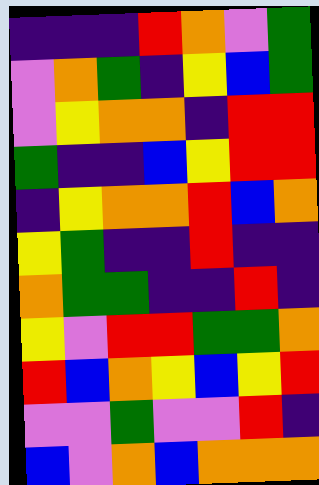[["indigo", "indigo", "indigo", "red", "orange", "violet", "green"], ["violet", "orange", "green", "indigo", "yellow", "blue", "green"], ["violet", "yellow", "orange", "orange", "indigo", "red", "red"], ["green", "indigo", "indigo", "blue", "yellow", "red", "red"], ["indigo", "yellow", "orange", "orange", "red", "blue", "orange"], ["yellow", "green", "indigo", "indigo", "red", "indigo", "indigo"], ["orange", "green", "green", "indigo", "indigo", "red", "indigo"], ["yellow", "violet", "red", "red", "green", "green", "orange"], ["red", "blue", "orange", "yellow", "blue", "yellow", "red"], ["violet", "violet", "green", "violet", "violet", "red", "indigo"], ["blue", "violet", "orange", "blue", "orange", "orange", "orange"]]